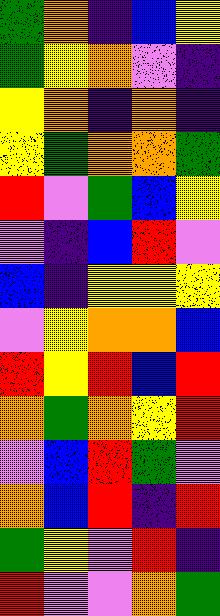[["green", "orange", "indigo", "blue", "yellow"], ["green", "yellow", "orange", "violet", "indigo"], ["yellow", "orange", "indigo", "orange", "indigo"], ["yellow", "green", "orange", "orange", "green"], ["red", "violet", "green", "blue", "yellow"], ["violet", "indigo", "blue", "red", "violet"], ["blue", "indigo", "yellow", "yellow", "yellow"], ["violet", "yellow", "orange", "orange", "blue"], ["red", "yellow", "red", "blue", "red"], ["orange", "green", "orange", "yellow", "red"], ["violet", "blue", "red", "green", "violet"], ["orange", "blue", "red", "indigo", "red"], ["green", "yellow", "violet", "red", "indigo"], ["red", "violet", "violet", "orange", "green"]]